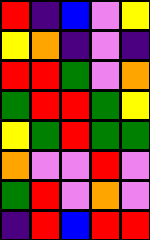[["red", "indigo", "blue", "violet", "yellow"], ["yellow", "orange", "indigo", "violet", "indigo"], ["red", "red", "green", "violet", "orange"], ["green", "red", "red", "green", "yellow"], ["yellow", "green", "red", "green", "green"], ["orange", "violet", "violet", "red", "violet"], ["green", "red", "violet", "orange", "violet"], ["indigo", "red", "blue", "red", "red"]]